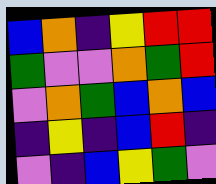[["blue", "orange", "indigo", "yellow", "red", "red"], ["green", "violet", "violet", "orange", "green", "red"], ["violet", "orange", "green", "blue", "orange", "blue"], ["indigo", "yellow", "indigo", "blue", "red", "indigo"], ["violet", "indigo", "blue", "yellow", "green", "violet"]]